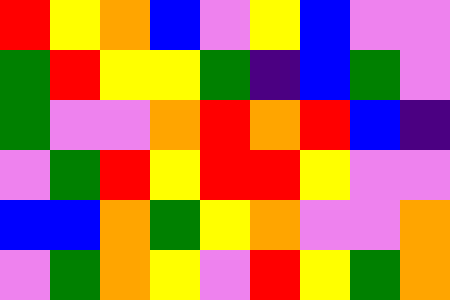[["red", "yellow", "orange", "blue", "violet", "yellow", "blue", "violet", "violet"], ["green", "red", "yellow", "yellow", "green", "indigo", "blue", "green", "violet"], ["green", "violet", "violet", "orange", "red", "orange", "red", "blue", "indigo"], ["violet", "green", "red", "yellow", "red", "red", "yellow", "violet", "violet"], ["blue", "blue", "orange", "green", "yellow", "orange", "violet", "violet", "orange"], ["violet", "green", "orange", "yellow", "violet", "red", "yellow", "green", "orange"]]